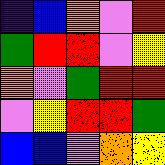[["indigo", "blue", "orange", "violet", "red"], ["green", "red", "red", "violet", "yellow"], ["orange", "violet", "green", "red", "red"], ["violet", "yellow", "red", "red", "green"], ["blue", "blue", "violet", "orange", "yellow"]]